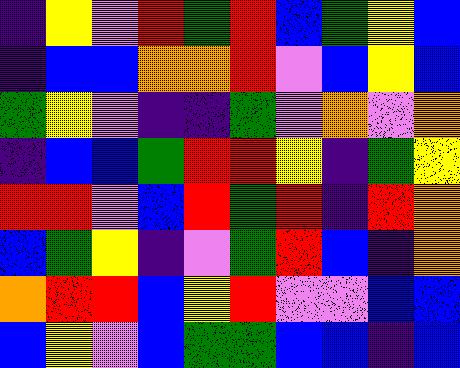[["indigo", "yellow", "violet", "red", "green", "red", "blue", "green", "yellow", "blue"], ["indigo", "blue", "blue", "orange", "orange", "red", "violet", "blue", "yellow", "blue"], ["green", "yellow", "violet", "indigo", "indigo", "green", "violet", "orange", "violet", "orange"], ["indigo", "blue", "blue", "green", "red", "red", "yellow", "indigo", "green", "yellow"], ["red", "red", "violet", "blue", "red", "green", "red", "indigo", "red", "orange"], ["blue", "green", "yellow", "indigo", "violet", "green", "red", "blue", "indigo", "orange"], ["orange", "red", "red", "blue", "yellow", "red", "violet", "violet", "blue", "blue"], ["blue", "yellow", "violet", "blue", "green", "green", "blue", "blue", "indigo", "blue"]]